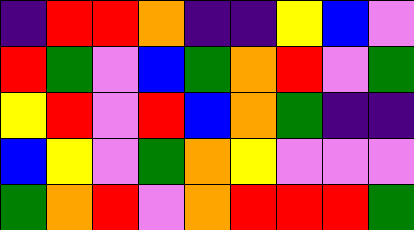[["indigo", "red", "red", "orange", "indigo", "indigo", "yellow", "blue", "violet"], ["red", "green", "violet", "blue", "green", "orange", "red", "violet", "green"], ["yellow", "red", "violet", "red", "blue", "orange", "green", "indigo", "indigo"], ["blue", "yellow", "violet", "green", "orange", "yellow", "violet", "violet", "violet"], ["green", "orange", "red", "violet", "orange", "red", "red", "red", "green"]]